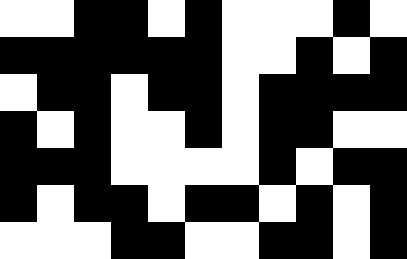[["white", "white", "black", "black", "white", "black", "white", "white", "white", "black", "white"], ["black", "black", "black", "black", "black", "black", "white", "white", "black", "white", "black"], ["white", "black", "black", "white", "black", "black", "white", "black", "black", "black", "black"], ["black", "white", "black", "white", "white", "black", "white", "black", "black", "white", "white"], ["black", "black", "black", "white", "white", "white", "white", "black", "white", "black", "black"], ["black", "white", "black", "black", "white", "black", "black", "white", "black", "white", "black"], ["white", "white", "white", "black", "black", "white", "white", "black", "black", "white", "black"]]